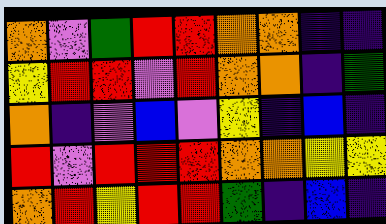[["orange", "violet", "green", "red", "red", "orange", "orange", "indigo", "indigo"], ["yellow", "red", "red", "violet", "red", "orange", "orange", "indigo", "green"], ["orange", "indigo", "violet", "blue", "violet", "yellow", "indigo", "blue", "indigo"], ["red", "violet", "red", "red", "red", "orange", "orange", "yellow", "yellow"], ["orange", "red", "yellow", "red", "red", "green", "indigo", "blue", "indigo"]]